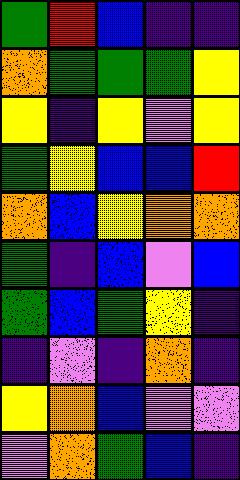[["green", "red", "blue", "indigo", "indigo"], ["orange", "green", "green", "green", "yellow"], ["yellow", "indigo", "yellow", "violet", "yellow"], ["green", "yellow", "blue", "blue", "red"], ["orange", "blue", "yellow", "orange", "orange"], ["green", "indigo", "blue", "violet", "blue"], ["green", "blue", "green", "yellow", "indigo"], ["indigo", "violet", "indigo", "orange", "indigo"], ["yellow", "orange", "blue", "violet", "violet"], ["violet", "orange", "green", "blue", "indigo"]]